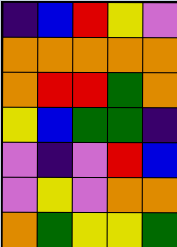[["indigo", "blue", "red", "yellow", "violet"], ["orange", "orange", "orange", "orange", "orange"], ["orange", "red", "red", "green", "orange"], ["yellow", "blue", "green", "green", "indigo"], ["violet", "indigo", "violet", "red", "blue"], ["violet", "yellow", "violet", "orange", "orange"], ["orange", "green", "yellow", "yellow", "green"]]